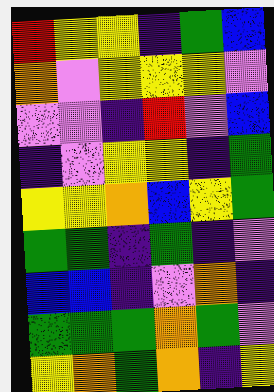[["red", "yellow", "yellow", "indigo", "green", "blue"], ["orange", "violet", "yellow", "yellow", "yellow", "violet"], ["violet", "violet", "indigo", "red", "violet", "blue"], ["indigo", "violet", "yellow", "yellow", "indigo", "green"], ["yellow", "yellow", "orange", "blue", "yellow", "green"], ["green", "green", "indigo", "green", "indigo", "violet"], ["blue", "blue", "indigo", "violet", "orange", "indigo"], ["green", "green", "green", "orange", "green", "violet"], ["yellow", "orange", "green", "orange", "indigo", "yellow"]]